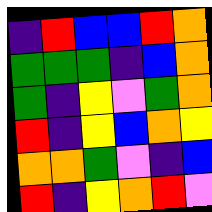[["indigo", "red", "blue", "blue", "red", "orange"], ["green", "green", "green", "indigo", "blue", "orange"], ["green", "indigo", "yellow", "violet", "green", "orange"], ["red", "indigo", "yellow", "blue", "orange", "yellow"], ["orange", "orange", "green", "violet", "indigo", "blue"], ["red", "indigo", "yellow", "orange", "red", "violet"]]